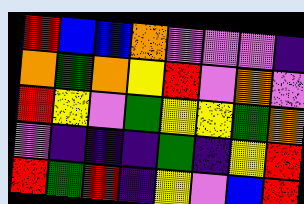[["red", "blue", "blue", "orange", "violet", "violet", "violet", "indigo"], ["orange", "green", "orange", "yellow", "red", "violet", "orange", "violet"], ["red", "yellow", "violet", "green", "yellow", "yellow", "green", "orange"], ["violet", "indigo", "indigo", "indigo", "green", "indigo", "yellow", "red"], ["red", "green", "red", "indigo", "yellow", "violet", "blue", "red"]]